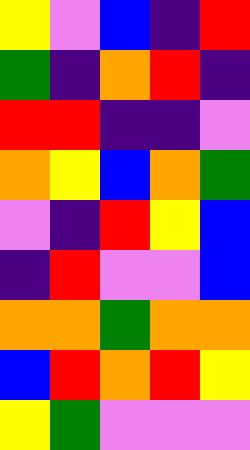[["yellow", "violet", "blue", "indigo", "red"], ["green", "indigo", "orange", "red", "indigo"], ["red", "red", "indigo", "indigo", "violet"], ["orange", "yellow", "blue", "orange", "green"], ["violet", "indigo", "red", "yellow", "blue"], ["indigo", "red", "violet", "violet", "blue"], ["orange", "orange", "green", "orange", "orange"], ["blue", "red", "orange", "red", "yellow"], ["yellow", "green", "violet", "violet", "violet"]]